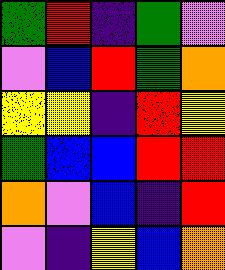[["green", "red", "indigo", "green", "violet"], ["violet", "blue", "red", "green", "orange"], ["yellow", "yellow", "indigo", "red", "yellow"], ["green", "blue", "blue", "red", "red"], ["orange", "violet", "blue", "indigo", "red"], ["violet", "indigo", "yellow", "blue", "orange"]]